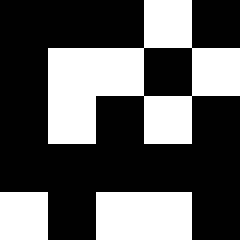[["black", "black", "black", "white", "black"], ["black", "white", "white", "black", "white"], ["black", "white", "black", "white", "black"], ["black", "black", "black", "black", "black"], ["white", "black", "white", "white", "black"]]